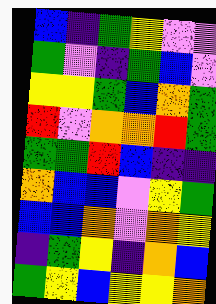[["blue", "indigo", "green", "yellow", "violet", "violet"], ["green", "violet", "indigo", "green", "blue", "violet"], ["yellow", "yellow", "green", "blue", "orange", "green"], ["red", "violet", "orange", "orange", "red", "green"], ["green", "green", "red", "blue", "indigo", "indigo"], ["orange", "blue", "blue", "violet", "yellow", "green"], ["blue", "blue", "orange", "violet", "orange", "yellow"], ["indigo", "green", "yellow", "indigo", "orange", "blue"], ["green", "yellow", "blue", "yellow", "yellow", "orange"]]